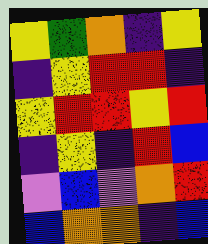[["yellow", "green", "orange", "indigo", "yellow"], ["indigo", "yellow", "red", "red", "indigo"], ["yellow", "red", "red", "yellow", "red"], ["indigo", "yellow", "indigo", "red", "blue"], ["violet", "blue", "violet", "orange", "red"], ["blue", "orange", "orange", "indigo", "blue"]]